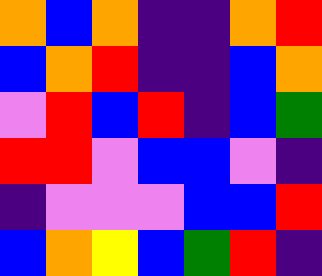[["orange", "blue", "orange", "indigo", "indigo", "orange", "red"], ["blue", "orange", "red", "indigo", "indigo", "blue", "orange"], ["violet", "red", "blue", "red", "indigo", "blue", "green"], ["red", "red", "violet", "blue", "blue", "violet", "indigo"], ["indigo", "violet", "violet", "violet", "blue", "blue", "red"], ["blue", "orange", "yellow", "blue", "green", "red", "indigo"]]